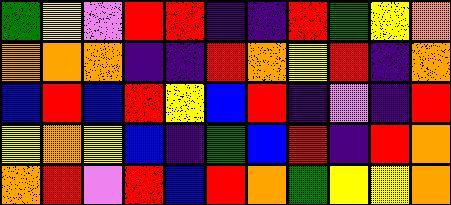[["green", "yellow", "violet", "red", "red", "indigo", "indigo", "red", "green", "yellow", "orange"], ["orange", "orange", "orange", "indigo", "indigo", "red", "orange", "yellow", "red", "indigo", "orange"], ["blue", "red", "blue", "red", "yellow", "blue", "red", "indigo", "violet", "indigo", "red"], ["yellow", "orange", "yellow", "blue", "indigo", "green", "blue", "red", "indigo", "red", "orange"], ["orange", "red", "violet", "red", "blue", "red", "orange", "green", "yellow", "yellow", "orange"]]